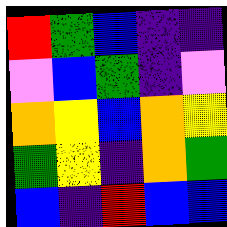[["red", "green", "blue", "indigo", "indigo"], ["violet", "blue", "green", "indigo", "violet"], ["orange", "yellow", "blue", "orange", "yellow"], ["green", "yellow", "indigo", "orange", "green"], ["blue", "indigo", "red", "blue", "blue"]]